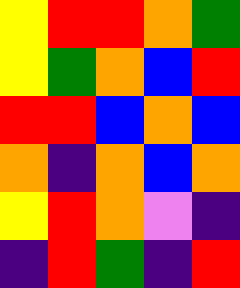[["yellow", "red", "red", "orange", "green"], ["yellow", "green", "orange", "blue", "red"], ["red", "red", "blue", "orange", "blue"], ["orange", "indigo", "orange", "blue", "orange"], ["yellow", "red", "orange", "violet", "indigo"], ["indigo", "red", "green", "indigo", "red"]]